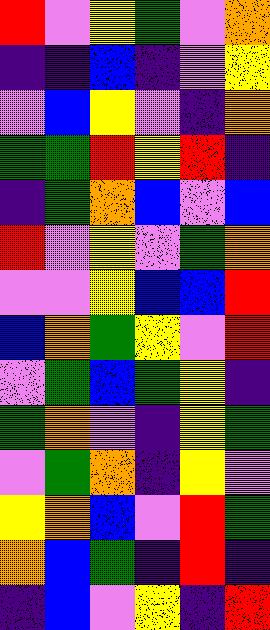[["red", "violet", "yellow", "green", "violet", "orange"], ["indigo", "indigo", "blue", "indigo", "violet", "yellow"], ["violet", "blue", "yellow", "violet", "indigo", "orange"], ["green", "green", "red", "yellow", "red", "indigo"], ["indigo", "green", "orange", "blue", "violet", "blue"], ["red", "violet", "yellow", "violet", "green", "orange"], ["violet", "violet", "yellow", "blue", "blue", "red"], ["blue", "orange", "green", "yellow", "violet", "red"], ["violet", "green", "blue", "green", "yellow", "indigo"], ["green", "orange", "violet", "indigo", "yellow", "green"], ["violet", "green", "orange", "indigo", "yellow", "violet"], ["yellow", "orange", "blue", "violet", "red", "green"], ["orange", "blue", "green", "indigo", "red", "indigo"], ["indigo", "blue", "violet", "yellow", "indigo", "red"]]